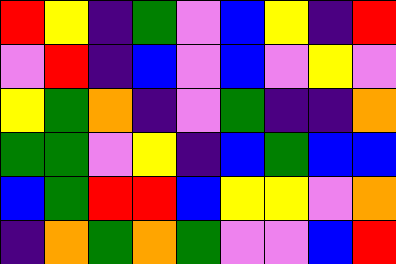[["red", "yellow", "indigo", "green", "violet", "blue", "yellow", "indigo", "red"], ["violet", "red", "indigo", "blue", "violet", "blue", "violet", "yellow", "violet"], ["yellow", "green", "orange", "indigo", "violet", "green", "indigo", "indigo", "orange"], ["green", "green", "violet", "yellow", "indigo", "blue", "green", "blue", "blue"], ["blue", "green", "red", "red", "blue", "yellow", "yellow", "violet", "orange"], ["indigo", "orange", "green", "orange", "green", "violet", "violet", "blue", "red"]]